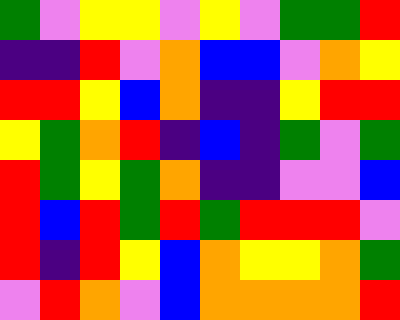[["green", "violet", "yellow", "yellow", "violet", "yellow", "violet", "green", "green", "red"], ["indigo", "indigo", "red", "violet", "orange", "blue", "blue", "violet", "orange", "yellow"], ["red", "red", "yellow", "blue", "orange", "indigo", "indigo", "yellow", "red", "red"], ["yellow", "green", "orange", "red", "indigo", "blue", "indigo", "green", "violet", "green"], ["red", "green", "yellow", "green", "orange", "indigo", "indigo", "violet", "violet", "blue"], ["red", "blue", "red", "green", "red", "green", "red", "red", "red", "violet"], ["red", "indigo", "red", "yellow", "blue", "orange", "yellow", "yellow", "orange", "green"], ["violet", "red", "orange", "violet", "blue", "orange", "orange", "orange", "orange", "red"]]